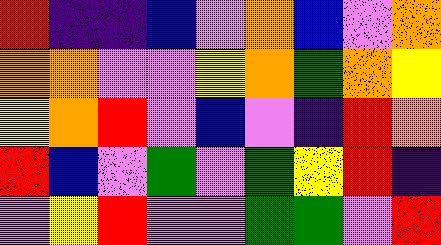[["red", "indigo", "indigo", "blue", "violet", "orange", "blue", "violet", "orange"], ["orange", "orange", "violet", "violet", "yellow", "orange", "green", "orange", "yellow"], ["yellow", "orange", "red", "violet", "blue", "violet", "indigo", "red", "orange"], ["red", "blue", "violet", "green", "violet", "green", "yellow", "red", "indigo"], ["violet", "yellow", "red", "violet", "violet", "green", "green", "violet", "red"]]